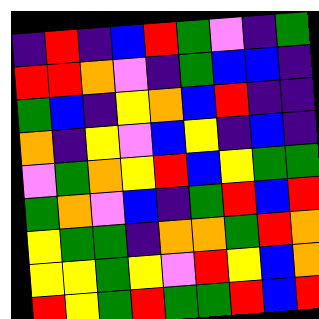[["indigo", "red", "indigo", "blue", "red", "green", "violet", "indigo", "green"], ["red", "red", "orange", "violet", "indigo", "green", "blue", "blue", "indigo"], ["green", "blue", "indigo", "yellow", "orange", "blue", "red", "indigo", "indigo"], ["orange", "indigo", "yellow", "violet", "blue", "yellow", "indigo", "blue", "indigo"], ["violet", "green", "orange", "yellow", "red", "blue", "yellow", "green", "green"], ["green", "orange", "violet", "blue", "indigo", "green", "red", "blue", "red"], ["yellow", "green", "green", "indigo", "orange", "orange", "green", "red", "orange"], ["yellow", "yellow", "green", "yellow", "violet", "red", "yellow", "blue", "orange"], ["red", "yellow", "green", "red", "green", "green", "red", "blue", "red"]]